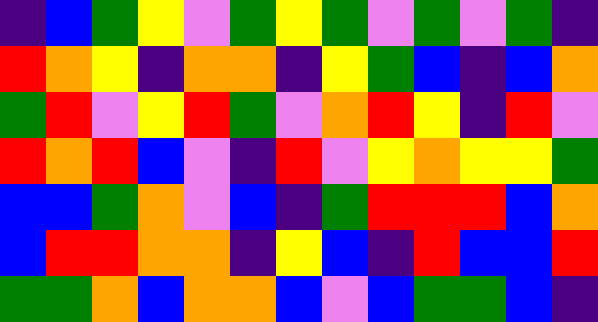[["indigo", "blue", "green", "yellow", "violet", "green", "yellow", "green", "violet", "green", "violet", "green", "indigo"], ["red", "orange", "yellow", "indigo", "orange", "orange", "indigo", "yellow", "green", "blue", "indigo", "blue", "orange"], ["green", "red", "violet", "yellow", "red", "green", "violet", "orange", "red", "yellow", "indigo", "red", "violet"], ["red", "orange", "red", "blue", "violet", "indigo", "red", "violet", "yellow", "orange", "yellow", "yellow", "green"], ["blue", "blue", "green", "orange", "violet", "blue", "indigo", "green", "red", "red", "red", "blue", "orange"], ["blue", "red", "red", "orange", "orange", "indigo", "yellow", "blue", "indigo", "red", "blue", "blue", "red"], ["green", "green", "orange", "blue", "orange", "orange", "blue", "violet", "blue", "green", "green", "blue", "indigo"]]